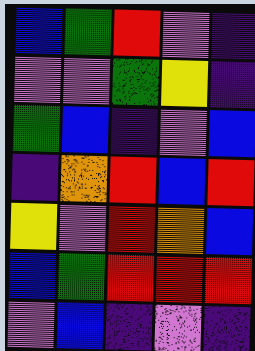[["blue", "green", "red", "violet", "indigo"], ["violet", "violet", "green", "yellow", "indigo"], ["green", "blue", "indigo", "violet", "blue"], ["indigo", "orange", "red", "blue", "red"], ["yellow", "violet", "red", "orange", "blue"], ["blue", "green", "red", "red", "red"], ["violet", "blue", "indigo", "violet", "indigo"]]